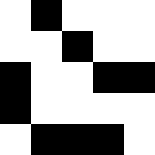[["white", "black", "white", "white", "white"], ["white", "white", "black", "white", "white"], ["black", "white", "white", "black", "black"], ["black", "white", "white", "white", "white"], ["white", "black", "black", "black", "white"]]